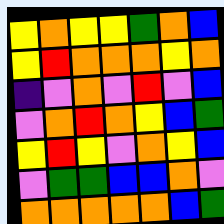[["yellow", "orange", "yellow", "yellow", "green", "orange", "blue"], ["yellow", "red", "orange", "orange", "orange", "yellow", "orange"], ["indigo", "violet", "orange", "violet", "red", "violet", "blue"], ["violet", "orange", "red", "orange", "yellow", "blue", "green"], ["yellow", "red", "yellow", "violet", "orange", "yellow", "blue"], ["violet", "green", "green", "blue", "blue", "orange", "violet"], ["orange", "orange", "orange", "orange", "orange", "blue", "green"]]